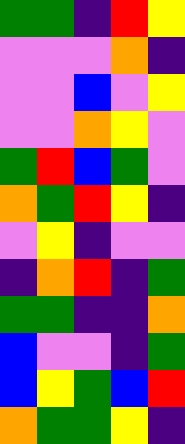[["green", "green", "indigo", "red", "yellow"], ["violet", "violet", "violet", "orange", "indigo"], ["violet", "violet", "blue", "violet", "yellow"], ["violet", "violet", "orange", "yellow", "violet"], ["green", "red", "blue", "green", "violet"], ["orange", "green", "red", "yellow", "indigo"], ["violet", "yellow", "indigo", "violet", "violet"], ["indigo", "orange", "red", "indigo", "green"], ["green", "green", "indigo", "indigo", "orange"], ["blue", "violet", "violet", "indigo", "green"], ["blue", "yellow", "green", "blue", "red"], ["orange", "green", "green", "yellow", "indigo"]]